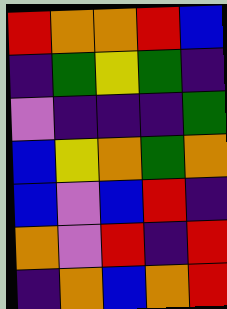[["red", "orange", "orange", "red", "blue"], ["indigo", "green", "yellow", "green", "indigo"], ["violet", "indigo", "indigo", "indigo", "green"], ["blue", "yellow", "orange", "green", "orange"], ["blue", "violet", "blue", "red", "indigo"], ["orange", "violet", "red", "indigo", "red"], ["indigo", "orange", "blue", "orange", "red"]]